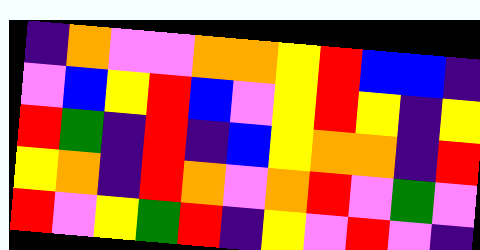[["indigo", "orange", "violet", "violet", "orange", "orange", "yellow", "red", "blue", "blue", "indigo"], ["violet", "blue", "yellow", "red", "blue", "violet", "yellow", "red", "yellow", "indigo", "yellow"], ["red", "green", "indigo", "red", "indigo", "blue", "yellow", "orange", "orange", "indigo", "red"], ["yellow", "orange", "indigo", "red", "orange", "violet", "orange", "red", "violet", "green", "violet"], ["red", "violet", "yellow", "green", "red", "indigo", "yellow", "violet", "red", "violet", "indigo"]]